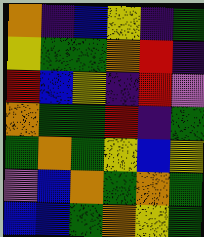[["orange", "indigo", "blue", "yellow", "indigo", "green"], ["yellow", "green", "green", "orange", "red", "indigo"], ["red", "blue", "yellow", "indigo", "red", "violet"], ["orange", "green", "green", "red", "indigo", "green"], ["green", "orange", "green", "yellow", "blue", "yellow"], ["violet", "blue", "orange", "green", "orange", "green"], ["blue", "blue", "green", "orange", "yellow", "green"]]